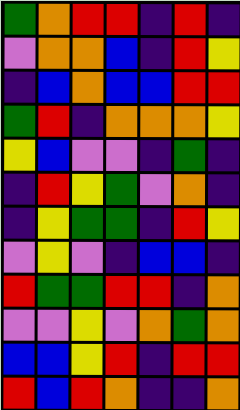[["green", "orange", "red", "red", "indigo", "red", "indigo"], ["violet", "orange", "orange", "blue", "indigo", "red", "yellow"], ["indigo", "blue", "orange", "blue", "blue", "red", "red"], ["green", "red", "indigo", "orange", "orange", "orange", "yellow"], ["yellow", "blue", "violet", "violet", "indigo", "green", "indigo"], ["indigo", "red", "yellow", "green", "violet", "orange", "indigo"], ["indigo", "yellow", "green", "green", "indigo", "red", "yellow"], ["violet", "yellow", "violet", "indigo", "blue", "blue", "indigo"], ["red", "green", "green", "red", "red", "indigo", "orange"], ["violet", "violet", "yellow", "violet", "orange", "green", "orange"], ["blue", "blue", "yellow", "red", "indigo", "red", "red"], ["red", "blue", "red", "orange", "indigo", "indigo", "orange"]]